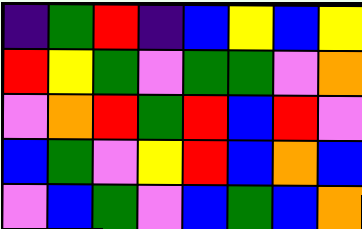[["indigo", "green", "red", "indigo", "blue", "yellow", "blue", "yellow"], ["red", "yellow", "green", "violet", "green", "green", "violet", "orange"], ["violet", "orange", "red", "green", "red", "blue", "red", "violet"], ["blue", "green", "violet", "yellow", "red", "blue", "orange", "blue"], ["violet", "blue", "green", "violet", "blue", "green", "blue", "orange"]]